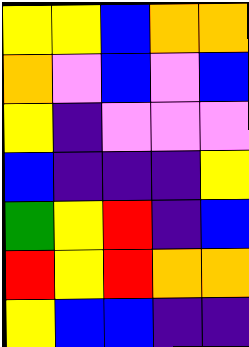[["yellow", "yellow", "blue", "orange", "orange"], ["orange", "violet", "blue", "violet", "blue"], ["yellow", "indigo", "violet", "violet", "violet"], ["blue", "indigo", "indigo", "indigo", "yellow"], ["green", "yellow", "red", "indigo", "blue"], ["red", "yellow", "red", "orange", "orange"], ["yellow", "blue", "blue", "indigo", "indigo"]]